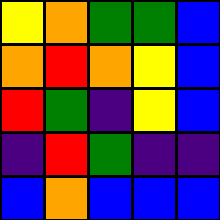[["yellow", "orange", "green", "green", "blue"], ["orange", "red", "orange", "yellow", "blue"], ["red", "green", "indigo", "yellow", "blue"], ["indigo", "red", "green", "indigo", "indigo"], ["blue", "orange", "blue", "blue", "blue"]]